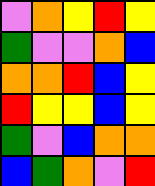[["violet", "orange", "yellow", "red", "yellow"], ["green", "violet", "violet", "orange", "blue"], ["orange", "orange", "red", "blue", "yellow"], ["red", "yellow", "yellow", "blue", "yellow"], ["green", "violet", "blue", "orange", "orange"], ["blue", "green", "orange", "violet", "red"]]